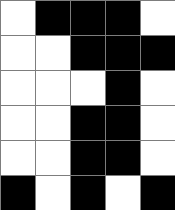[["white", "black", "black", "black", "white"], ["white", "white", "black", "black", "black"], ["white", "white", "white", "black", "white"], ["white", "white", "black", "black", "white"], ["white", "white", "black", "black", "white"], ["black", "white", "black", "white", "black"]]